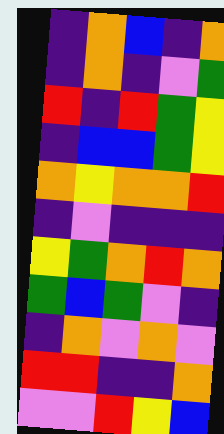[["indigo", "orange", "blue", "indigo", "orange"], ["indigo", "orange", "indigo", "violet", "green"], ["red", "indigo", "red", "green", "yellow"], ["indigo", "blue", "blue", "green", "yellow"], ["orange", "yellow", "orange", "orange", "red"], ["indigo", "violet", "indigo", "indigo", "indigo"], ["yellow", "green", "orange", "red", "orange"], ["green", "blue", "green", "violet", "indigo"], ["indigo", "orange", "violet", "orange", "violet"], ["red", "red", "indigo", "indigo", "orange"], ["violet", "violet", "red", "yellow", "blue"]]